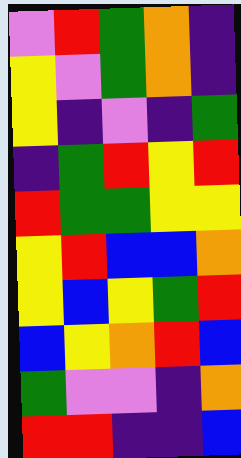[["violet", "red", "green", "orange", "indigo"], ["yellow", "violet", "green", "orange", "indigo"], ["yellow", "indigo", "violet", "indigo", "green"], ["indigo", "green", "red", "yellow", "red"], ["red", "green", "green", "yellow", "yellow"], ["yellow", "red", "blue", "blue", "orange"], ["yellow", "blue", "yellow", "green", "red"], ["blue", "yellow", "orange", "red", "blue"], ["green", "violet", "violet", "indigo", "orange"], ["red", "red", "indigo", "indigo", "blue"]]